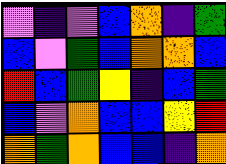[["violet", "indigo", "violet", "blue", "orange", "indigo", "green"], ["blue", "violet", "green", "blue", "orange", "orange", "blue"], ["red", "blue", "green", "yellow", "indigo", "blue", "green"], ["blue", "violet", "orange", "blue", "blue", "yellow", "red"], ["orange", "green", "orange", "blue", "blue", "indigo", "orange"]]